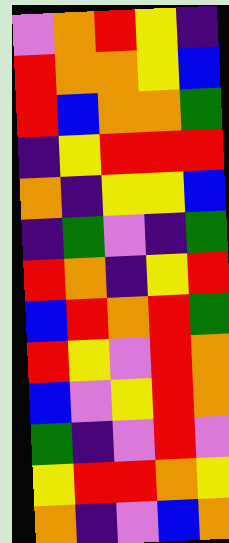[["violet", "orange", "red", "yellow", "indigo"], ["red", "orange", "orange", "yellow", "blue"], ["red", "blue", "orange", "orange", "green"], ["indigo", "yellow", "red", "red", "red"], ["orange", "indigo", "yellow", "yellow", "blue"], ["indigo", "green", "violet", "indigo", "green"], ["red", "orange", "indigo", "yellow", "red"], ["blue", "red", "orange", "red", "green"], ["red", "yellow", "violet", "red", "orange"], ["blue", "violet", "yellow", "red", "orange"], ["green", "indigo", "violet", "red", "violet"], ["yellow", "red", "red", "orange", "yellow"], ["orange", "indigo", "violet", "blue", "orange"]]